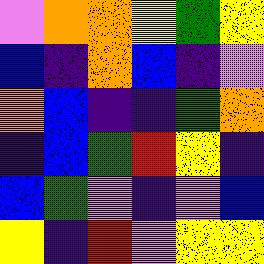[["violet", "orange", "orange", "yellow", "green", "yellow"], ["blue", "indigo", "orange", "blue", "indigo", "violet"], ["orange", "blue", "indigo", "indigo", "green", "orange"], ["indigo", "blue", "green", "red", "yellow", "indigo"], ["blue", "green", "violet", "indigo", "violet", "blue"], ["yellow", "indigo", "red", "violet", "yellow", "yellow"]]